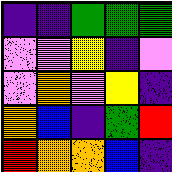[["indigo", "indigo", "green", "green", "green"], ["violet", "violet", "yellow", "indigo", "violet"], ["violet", "orange", "violet", "yellow", "indigo"], ["orange", "blue", "indigo", "green", "red"], ["red", "orange", "orange", "blue", "indigo"]]